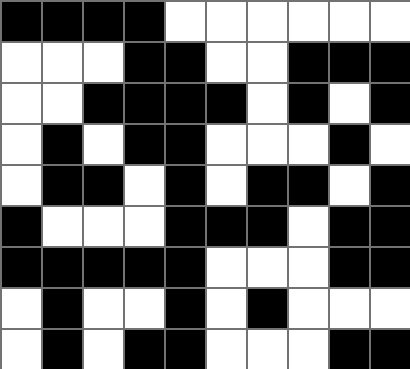[["black", "black", "black", "black", "white", "white", "white", "white", "white", "white"], ["white", "white", "white", "black", "black", "white", "white", "black", "black", "black"], ["white", "white", "black", "black", "black", "black", "white", "black", "white", "black"], ["white", "black", "white", "black", "black", "white", "white", "white", "black", "white"], ["white", "black", "black", "white", "black", "white", "black", "black", "white", "black"], ["black", "white", "white", "white", "black", "black", "black", "white", "black", "black"], ["black", "black", "black", "black", "black", "white", "white", "white", "black", "black"], ["white", "black", "white", "white", "black", "white", "black", "white", "white", "white"], ["white", "black", "white", "black", "black", "white", "white", "white", "black", "black"]]